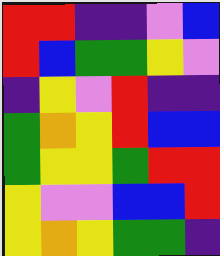[["red", "red", "indigo", "indigo", "violet", "blue"], ["red", "blue", "green", "green", "yellow", "violet"], ["indigo", "yellow", "violet", "red", "indigo", "indigo"], ["green", "orange", "yellow", "red", "blue", "blue"], ["green", "yellow", "yellow", "green", "red", "red"], ["yellow", "violet", "violet", "blue", "blue", "red"], ["yellow", "orange", "yellow", "green", "green", "indigo"]]